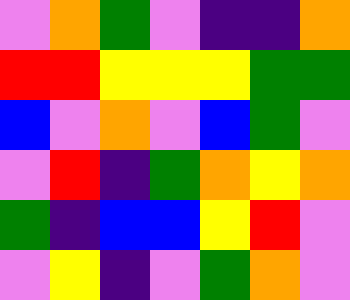[["violet", "orange", "green", "violet", "indigo", "indigo", "orange"], ["red", "red", "yellow", "yellow", "yellow", "green", "green"], ["blue", "violet", "orange", "violet", "blue", "green", "violet"], ["violet", "red", "indigo", "green", "orange", "yellow", "orange"], ["green", "indigo", "blue", "blue", "yellow", "red", "violet"], ["violet", "yellow", "indigo", "violet", "green", "orange", "violet"]]